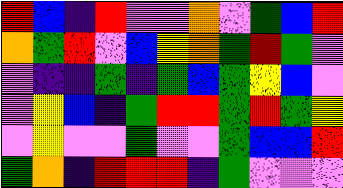[["red", "blue", "indigo", "red", "violet", "violet", "orange", "violet", "green", "blue", "red"], ["orange", "green", "red", "violet", "blue", "yellow", "orange", "green", "red", "green", "violet"], ["violet", "indigo", "indigo", "green", "indigo", "green", "blue", "green", "yellow", "blue", "violet"], ["violet", "yellow", "blue", "indigo", "green", "red", "red", "green", "red", "green", "yellow"], ["violet", "yellow", "violet", "violet", "green", "violet", "violet", "green", "blue", "blue", "red"], ["green", "orange", "indigo", "red", "red", "red", "indigo", "green", "violet", "violet", "violet"]]